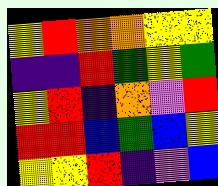[["yellow", "red", "orange", "orange", "yellow", "yellow"], ["indigo", "indigo", "red", "green", "yellow", "green"], ["yellow", "red", "indigo", "orange", "violet", "red"], ["red", "red", "blue", "green", "blue", "yellow"], ["yellow", "yellow", "red", "indigo", "violet", "blue"]]